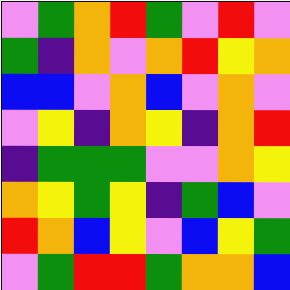[["violet", "green", "orange", "red", "green", "violet", "red", "violet"], ["green", "indigo", "orange", "violet", "orange", "red", "yellow", "orange"], ["blue", "blue", "violet", "orange", "blue", "violet", "orange", "violet"], ["violet", "yellow", "indigo", "orange", "yellow", "indigo", "orange", "red"], ["indigo", "green", "green", "green", "violet", "violet", "orange", "yellow"], ["orange", "yellow", "green", "yellow", "indigo", "green", "blue", "violet"], ["red", "orange", "blue", "yellow", "violet", "blue", "yellow", "green"], ["violet", "green", "red", "red", "green", "orange", "orange", "blue"]]